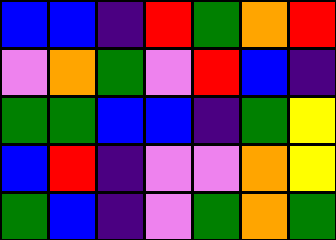[["blue", "blue", "indigo", "red", "green", "orange", "red"], ["violet", "orange", "green", "violet", "red", "blue", "indigo"], ["green", "green", "blue", "blue", "indigo", "green", "yellow"], ["blue", "red", "indigo", "violet", "violet", "orange", "yellow"], ["green", "blue", "indigo", "violet", "green", "orange", "green"]]